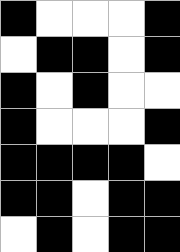[["black", "white", "white", "white", "black"], ["white", "black", "black", "white", "black"], ["black", "white", "black", "white", "white"], ["black", "white", "white", "white", "black"], ["black", "black", "black", "black", "white"], ["black", "black", "white", "black", "black"], ["white", "black", "white", "black", "black"]]